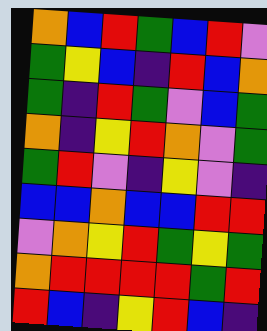[["orange", "blue", "red", "green", "blue", "red", "violet"], ["green", "yellow", "blue", "indigo", "red", "blue", "orange"], ["green", "indigo", "red", "green", "violet", "blue", "green"], ["orange", "indigo", "yellow", "red", "orange", "violet", "green"], ["green", "red", "violet", "indigo", "yellow", "violet", "indigo"], ["blue", "blue", "orange", "blue", "blue", "red", "red"], ["violet", "orange", "yellow", "red", "green", "yellow", "green"], ["orange", "red", "red", "red", "red", "green", "red"], ["red", "blue", "indigo", "yellow", "red", "blue", "indigo"]]